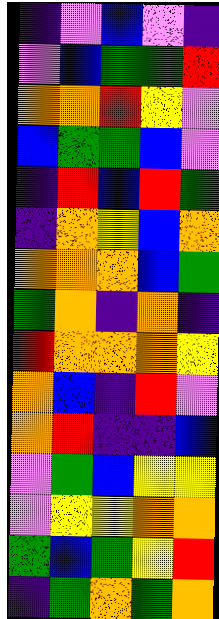[["indigo", "violet", "blue", "violet", "indigo"], ["violet", "blue", "green", "green", "red"], ["orange", "orange", "red", "yellow", "violet"], ["blue", "green", "green", "blue", "violet"], ["indigo", "red", "blue", "red", "green"], ["indigo", "orange", "yellow", "blue", "orange"], ["orange", "orange", "orange", "blue", "green"], ["green", "orange", "indigo", "orange", "indigo"], ["red", "orange", "orange", "orange", "yellow"], ["orange", "blue", "indigo", "red", "violet"], ["orange", "red", "indigo", "indigo", "blue"], ["violet", "green", "blue", "yellow", "yellow"], ["violet", "yellow", "yellow", "orange", "orange"], ["green", "blue", "green", "yellow", "red"], ["indigo", "green", "orange", "green", "orange"]]